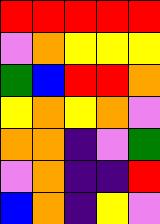[["red", "red", "red", "red", "red"], ["violet", "orange", "yellow", "yellow", "yellow"], ["green", "blue", "red", "red", "orange"], ["yellow", "orange", "yellow", "orange", "violet"], ["orange", "orange", "indigo", "violet", "green"], ["violet", "orange", "indigo", "indigo", "red"], ["blue", "orange", "indigo", "yellow", "violet"]]